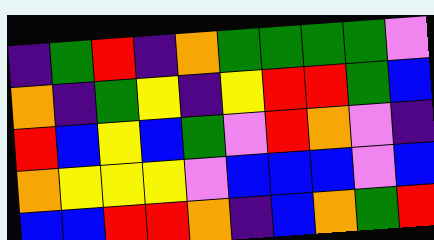[["indigo", "green", "red", "indigo", "orange", "green", "green", "green", "green", "violet"], ["orange", "indigo", "green", "yellow", "indigo", "yellow", "red", "red", "green", "blue"], ["red", "blue", "yellow", "blue", "green", "violet", "red", "orange", "violet", "indigo"], ["orange", "yellow", "yellow", "yellow", "violet", "blue", "blue", "blue", "violet", "blue"], ["blue", "blue", "red", "red", "orange", "indigo", "blue", "orange", "green", "red"]]